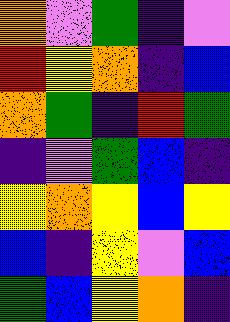[["orange", "violet", "green", "indigo", "violet"], ["red", "yellow", "orange", "indigo", "blue"], ["orange", "green", "indigo", "red", "green"], ["indigo", "violet", "green", "blue", "indigo"], ["yellow", "orange", "yellow", "blue", "yellow"], ["blue", "indigo", "yellow", "violet", "blue"], ["green", "blue", "yellow", "orange", "indigo"]]